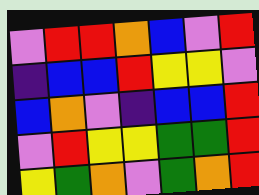[["violet", "red", "red", "orange", "blue", "violet", "red"], ["indigo", "blue", "blue", "red", "yellow", "yellow", "violet"], ["blue", "orange", "violet", "indigo", "blue", "blue", "red"], ["violet", "red", "yellow", "yellow", "green", "green", "red"], ["yellow", "green", "orange", "violet", "green", "orange", "red"]]